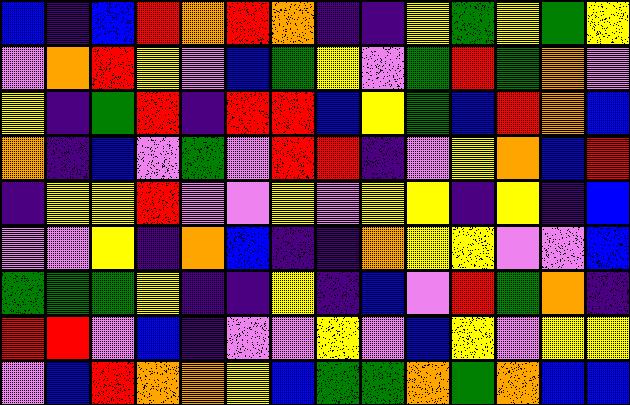[["blue", "indigo", "blue", "red", "orange", "red", "orange", "indigo", "indigo", "yellow", "green", "yellow", "green", "yellow"], ["violet", "orange", "red", "yellow", "violet", "blue", "green", "yellow", "violet", "green", "red", "green", "orange", "violet"], ["yellow", "indigo", "green", "red", "indigo", "red", "red", "blue", "yellow", "green", "blue", "red", "orange", "blue"], ["orange", "indigo", "blue", "violet", "green", "violet", "red", "red", "indigo", "violet", "yellow", "orange", "blue", "red"], ["indigo", "yellow", "yellow", "red", "violet", "violet", "yellow", "violet", "yellow", "yellow", "indigo", "yellow", "indigo", "blue"], ["violet", "violet", "yellow", "indigo", "orange", "blue", "indigo", "indigo", "orange", "yellow", "yellow", "violet", "violet", "blue"], ["green", "green", "green", "yellow", "indigo", "indigo", "yellow", "indigo", "blue", "violet", "red", "green", "orange", "indigo"], ["red", "red", "violet", "blue", "indigo", "violet", "violet", "yellow", "violet", "blue", "yellow", "violet", "yellow", "yellow"], ["violet", "blue", "red", "orange", "orange", "yellow", "blue", "green", "green", "orange", "green", "orange", "blue", "blue"]]